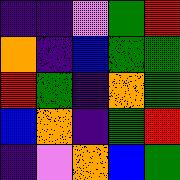[["indigo", "indigo", "violet", "green", "red"], ["orange", "indigo", "blue", "green", "green"], ["red", "green", "indigo", "orange", "green"], ["blue", "orange", "indigo", "green", "red"], ["indigo", "violet", "orange", "blue", "green"]]